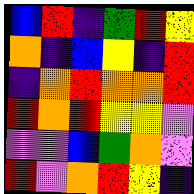[["blue", "red", "indigo", "green", "red", "yellow"], ["orange", "indigo", "blue", "yellow", "indigo", "red"], ["indigo", "orange", "red", "orange", "orange", "red"], ["red", "orange", "red", "yellow", "yellow", "violet"], ["violet", "violet", "blue", "green", "orange", "violet"], ["red", "violet", "orange", "red", "yellow", "indigo"]]